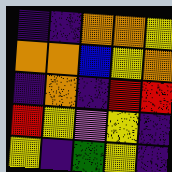[["indigo", "indigo", "orange", "orange", "yellow"], ["orange", "orange", "blue", "yellow", "orange"], ["indigo", "orange", "indigo", "red", "red"], ["red", "yellow", "violet", "yellow", "indigo"], ["yellow", "indigo", "green", "yellow", "indigo"]]